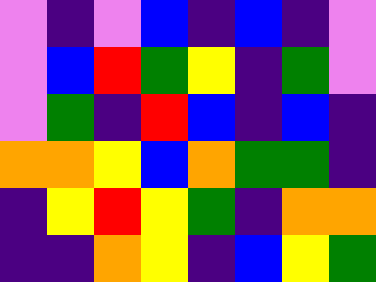[["violet", "indigo", "violet", "blue", "indigo", "blue", "indigo", "violet"], ["violet", "blue", "red", "green", "yellow", "indigo", "green", "violet"], ["violet", "green", "indigo", "red", "blue", "indigo", "blue", "indigo"], ["orange", "orange", "yellow", "blue", "orange", "green", "green", "indigo"], ["indigo", "yellow", "red", "yellow", "green", "indigo", "orange", "orange"], ["indigo", "indigo", "orange", "yellow", "indigo", "blue", "yellow", "green"]]